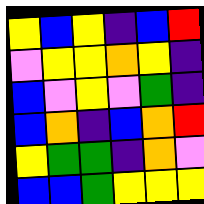[["yellow", "blue", "yellow", "indigo", "blue", "red"], ["violet", "yellow", "yellow", "orange", "yellow", "indigo"], ["blue", "violet", "yellow", "violet", "green", "indigo"], ["blue", "orange", "indigo", "blue", "orange", "red"], ["yellow", "green", "green", "indigo", "orange", "violet"], ["blue", "blue", "green", "yellow", "yellow", "yellow"]]